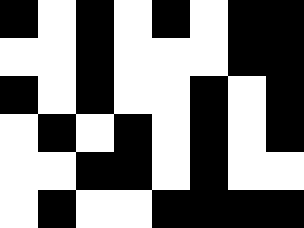[["black", "white", "black", "white", "black", "white", "black", "black"], ["white", "white", "black", "white", "white", "white", "black", "black"], ["black", "white", "black", "white", "white", "black", "white", "black"], ["white", "black", "white", "black", "white", "black", "white", "black"], ["white", "white", "black", "black", "white", "black", "white", "white"], ["white", "black", "white", "white", "black", "black", "black", "black"]]